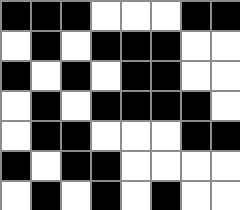[["black", "black", "black", "white", "white", "white", "black", "black"], ["white", "black", "white", "black", "black", "black", "white", "white"], ["black", "white", "black", "white", "black", "black", "white", "white"], ["white", "black", "white", "black", "black", "black", "black", "white"], ["white", "black", "black", "white", "white", "white", "black", "black"], ["black", "white", "black", "black", "white", "white", "white", "white"], ["white", "black", "white", "black", "white", "black", "white", "white"]]